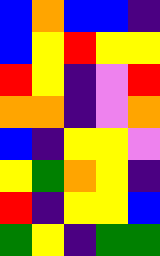[["blue", "orange", "blue", "blue", "indigo"], ["blue", "yellow", "red", "yellow", "yellow"], ["red", "yellow", "indigo", "violet", "red"], ["orange", "orange", "indigo", "violet", "orange"], ["blue", "indigo", "yellow", "yellow", "violet"], ["yellow", "green", "orange", "yellow", "indigo"], ["red", "indigo", "yellow", "yellow", "blue"], ["green", "yellow", "indigo", "green", "green"]]